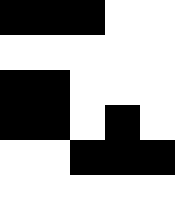[["black", "black", "black", "white", "white"], ["white", "white", "white", "white", "white"], ["black", "black", "white", "white", "white"], ["black", "black", "white", "black", "white"], ["white", "white", "black", "black", "black"], ["white", "white", "white", "white", "white"]]